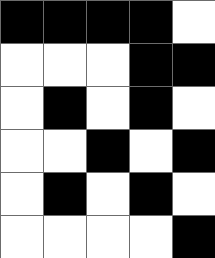[["black", "black", "black", "black", "white"], ["white", "white", "white", "black", "black"], ["white", "black", "white", "black", "white"], ["white", "white", "black", "white", "black"], ["white", "black", "white", "black", "white"], ["white", "white", "white", "white", "black"]]